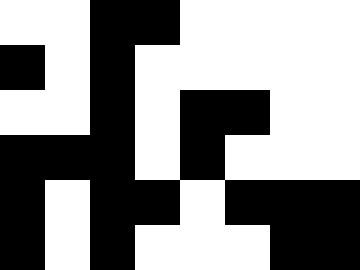[["white", "white", "black", "black", "white", "white", "white", "white"], ["black", "white", "black", "white", "white", "white", "white", "white"], ["white", "white", "black", "white", "black", "black", "white", "white"], ["black", "black", "black", "white", "black", "white", "white", "white"], ["black", "white", "black", "black", "white", "black", "black", "black"], ["black", "white", "black", "white", "white", "white", "black", "black"]]